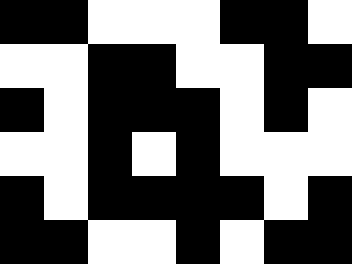[["black", "black", "white", "white", "white", "black", "black", "white"], ["white", "white", "black", "black", "white", "white", "black", "black"], ["black", "white", "black", "black", "black", "white", "black", "white"], ["white", "white", "black", "white", "black", "white", "white", "white"], ["black", "white", "black", "black", "black", "black", "white", "black"], ["black", "black", "white", "white", "black", "white", "black", "black"]]